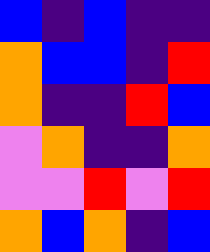[["blue", "indigo", "blue", "indigo", "indigo"], ["orange", "blue", "blue", "indigo", "red"], ["orange", "indigo", "indigo", "red", "blue"], ["violet", "orange", "indigo", "indigo", "orange"], ["violet", "violet", "red", "violet", "red"], ["orange", "blue", "orange", "indigo", "blue"]]